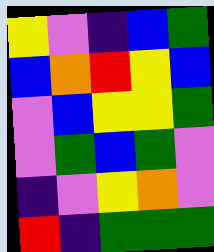[["yellow", "violet", "indigo", "blue", "green"], ["blue", "orange", "red", "yellow", "blue"], ["violet", "blue", "yellow", "yellow", "green"], ["violet", "green", "blue", "green", "violet"], ["indigo", "violet", "yellow", "orange", "violet"], ["red", "indigo", "green", "green", "green"]]